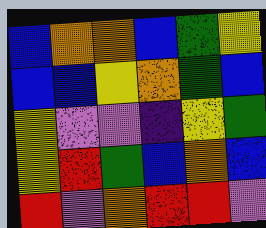[["blue", "orange", "orange", "blue", "green", "yellow"], ["blue", "blue", "yellow", "orange", "green", "blue"], ["yellow", "violet", "violet", "indigo", "yellow", "green"], ["yellow", "red", "green", "blue", "orange", "blue"], ["red", "violet", "orange", "red", "red", "violet"]]